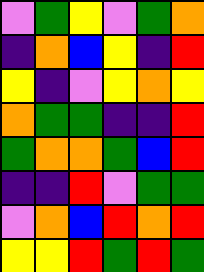[["violet", "green", "yellow", "violet", "green", "orange"], ["indigo", "orange", "blue", "yellow", "indigo", "red"], ["yellow", "indigo", "violet", "yellow", "orange", "yellow"], ["orange", "green", "green", "indigo", "indigo", "red"], ["green", "orange", "orange", "green", "blue", "red"], ["indigo", "indigo", "red", "violet", "green", "green"], ["violet", "orange", "blue", "red", "orange", "red"], ["yellow", "yellow", "red", "green", "red", "green"]]